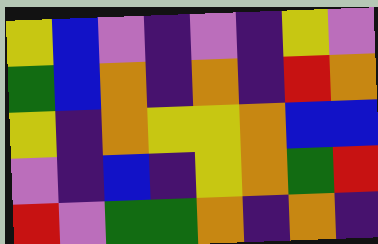[["yellow", "blue", "violet", "indigo", "violet", "indigo", "yellow", "violet"], ["green", "blue", "orange", "indigo", "orange", "indigo", "red", "orange"], ["yellow", "indigo", "orange", "yellow", "yellow", "orange", "blue", "blue"], ["violet", "indigo", "blue", "indigo", "yellow", "orange", "green", "red"], ["red", "violet", "green", "green", "orange", "indigo", "orange", "indigo"]]